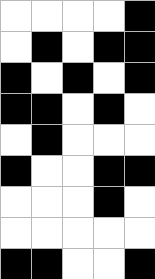[["white", "white", "white", "white", "black"], ["white", "black", "white", "black", "black"], ["black", "white", "black", "white", "black"], ["black", "black", "white", "black", "white"], ["white", "black", "white", "white", "white"], ["black", "white", "white", "black", "black"], ["white", "white", "white", "black", "white"], ["white", "white", "white", "white", "white"], ["black", "black", "white", "white", "black"]]